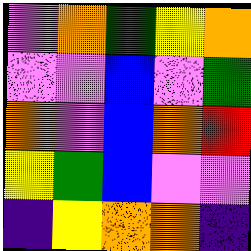[["violet", "orange", "green", "yellow", "orange"], ["violet", "violet", "blue", "violet", "green"], ["orange", "violet", "blue", "orange", "red"], ["yellow", "green", "blue", "violet", "violet"], ["indigo", "yellow", "orange", "orange", "indigo"]]